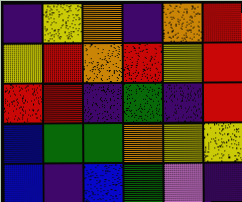[["indigo", "yellow", "orange", "indigo", "orange", "red"], ["yellow", "red", "orange", "red", "yellow", "red"], ["red", "red", "indigo", "green", "indigo", "red"], ["blue", "green", "green", "orange", "yellow", "yellow"], ["blue", "indigo", "blue", "green", "violet", "indigo"]]